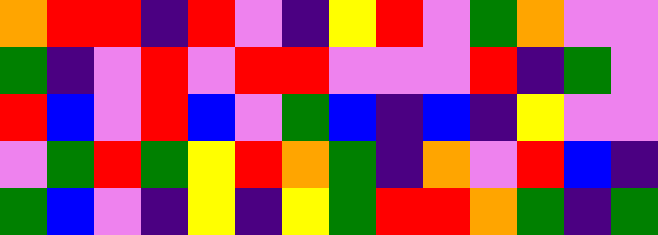[["orange", "red", "red", "indigo", "red", "violet", "indigo", "yellow", "red", "violet", "green", "orange", "violet", "violet"], ["green", "indigo", "violet", "red", "violet", "red", "red", "violet", "violet", "violet", "red", "indigo", "green", "violet"], ["red", "blue", "violet", "red", "blue", "violet", "green", "blue", "indigo", "blue", "indigo", "yellow", "violet", "violet"], ["violet", "green", "red", "green", "yellow", "red", "orange", "green", "indigo", "orange", "violet", "red", "blue", "indigo"], ["green", "blue", "violet", "indigo", "yellow", "indigo", "yellow", "green", "red", "red", "orange", "green", "indigo", "green"]]